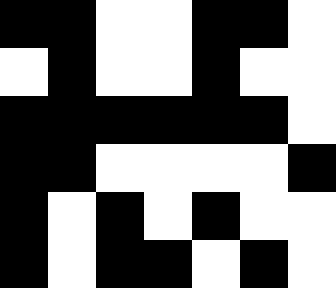[["black", "black", "white", "white", "black", "black", "white"], ["white", "black", "white", "white", "black", "white", "white"], ["black", "black", "black", "black", "black", "black", "white"], ["black", "black", "white", "white", "white", "white", "black"], ["black", "white", "black", "white", "black", "white", "white"], ["black", "white", "black", "black", "white", "black", "white"]]